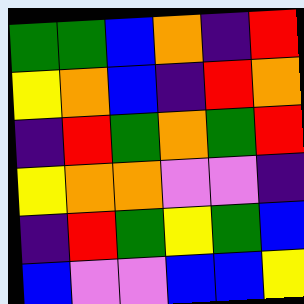[["green", "green", "blue", "orange", "indigo", "red"], ["yellow", "orange", "blue", "indigo", "red", "orange"], ["indigo", "red", "green", "orange", "green", "red"], ["yellow", "orange", "orange", "violet", "violet", "indigo"], ["indigo", "red", "green", "yellow", "green", "blue"], ["blue", "violet", "violet", "blue", "blue", "yellow"]]